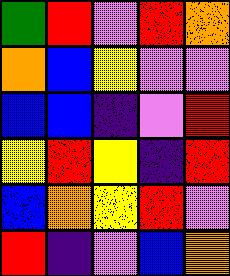[["green", "red", "violet", "red", "orange"], ["orange", "blue", "yellow", "violet", "violet"], ["blue", "blue", "indigo", "violet", "red"], ["yellow", "red", "yellow", "indigo", "red"], ["blue", "orange", "yellow", "red", "violet"], ["red", "indigo", "violet", "blue", "orange"]]